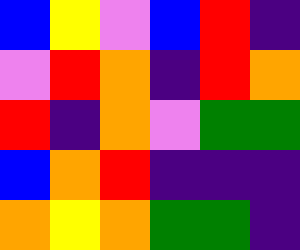[["blue", "yellow", "violet", "blue", "red", "indigo"], ["violet", "red", "orange", "indigo", "red", "orange"], ["red", "indigo", "orange", "violet", "green", "green"], ["blue", "orange", "red", "indigo", "indigo", "indigo"], ["orange", "yellow", "orange", "green", "green", "indigo"]]